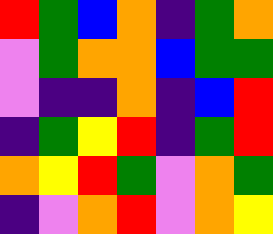[["red", "green", "blue", "orange", "indigo", "green", "orange"], ["violet", "green", "orange", "orange", "blue", "green", "green"], ["violet", "indigo", "indigo", "orange", "indigo", "blue", "red"], ["indigo", "green", "yellow", "red", "indigo", "green", "red"], ["orange", "yellow", "red", "green", "violet", "orange", "green"], ["indigo", "violet", "orange", "red", "violet", "orange", "yellow"]]